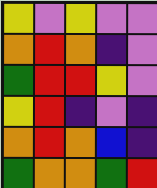[["yellow", "violet", "yellow", "violet", "violet"], ["orange", "red", "orange", "indigo", "violet"], ["green", "red", "red", "yellow", "violet"], ["yellow", "red", "indigo", "violet", "indigo"], ["orange", "red", "orange", "blue", "indigo"], ["green", "orange", "orange", "green", "red"]]